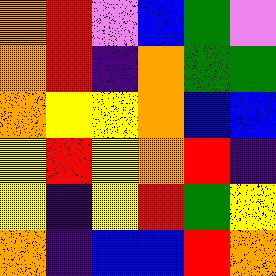[["orange", "red", "violet", "blue", "green", "violet"], ["orange", "red", "indigo", "orange", "green", "green"], ["orange", "yellow", "yellow", "orange", "blue", "blue"], ["yellow", "red", "yellow", "orange", "red", "indigo"], ["yellow", "indigo", "yellow", "red", "green", "yellow"], ["orange", "indigo", "blue", "blue", "red", "orange"]]